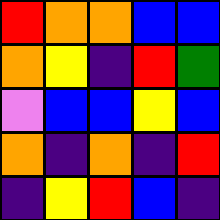[["red", "orange", "orange", "blue", "blue"], ["orange", "yellow", "indigo", "red", "green"], ["violet", "blue", "blue", "yellow", "blue"], ["orange", "indigo", "orange", "indigo", "red"], ["indigo", "yellow", "red", "blue", "indigo"]]